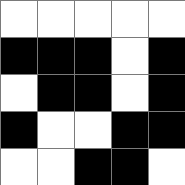[["white", "white", "white", "white", "white"], ["black", "black", "black", "white", "black"], ["white", "black", "black", "white", "black"], ["black", "white", "white", "black", "black"], ["white", "white", "black", "black", "white"]]